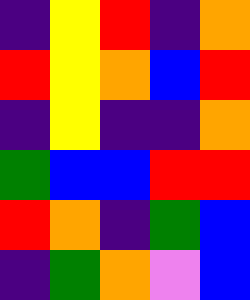[["indigo", "yellow", "red", "indigo", "orange"], ["red", "yellow", "orange", "blue", "red"], ["indigo", "yellow", "indigo", "indigo", "orange"], ["green", "blue", "blue", "red", "red"], ["red", "orange", "indigo", "green", "blue"], ["indigo", "green", "orange", "violet", "blue"]]